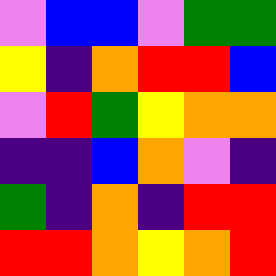[["violet", "blue", "blue", "violet", "green", "green"], ["yellow", "indigo", "orange", "red", "red", "blue"], ["violet", "red", "green", "yellow", "orange", "orange"], ["indigo", "indigo", "blue", "orange", "violet", "indigo"], ["green", "indigo", "orange", "indigo", "red", "red"], ["red", "red", "orange", "yellow", "orange", "red"]]